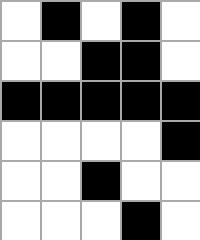[["white", "black", "white", "black", "white"], ["white", "white", "black", "black", "white"], ["black", "black", "black", "black", "black"], ["white", "white", "white", "white", "black"], ["white", "white", "black", "white", "white"], ["white", "white", "white", "black", "white"]]